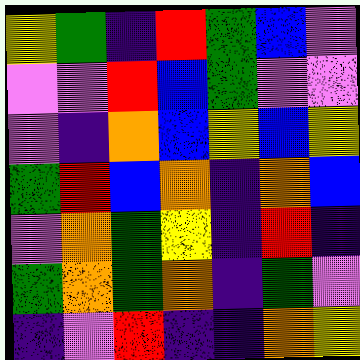[["yellow", "green", "indigo", "red", "green", "blue", "violet"], ["violet", "violet", "red", "blue", "green", "violet", "violet"], ["violet", "indigo", "orange", "blue", "yellow", "blue", "yellow"], ["green", "red", "blue", "orange", "indigo", "orange", "blue"], ["violet", "orange", "green", "yellow", "indigo", "red", "indigo"], ["green", "orange", "green", "orange", "indigo", "green", "violet"], ["indigo", "violet", "red", "indigo", "indigo", "orange", "yellow"]]